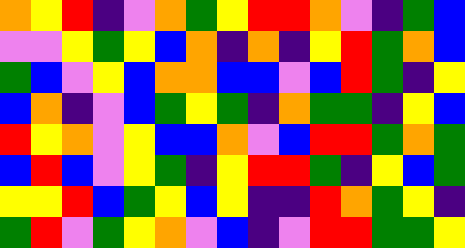[["orange", "yellow", "red", "indigo", "violet", "orange", "green", "yellow", "red", "red", "orange", "violet", "indigo", "green", "blue"], ["violet", "violet", "yellow", "green", "yellow", "blue", "orange", "indigo", "orange", "indigo", "yellow", "red", "green", "orange", "blue"], ["green", "blue", "violet", "yellow", "blue", "orange", "orange", "blue", "blue", "violet", "blue", "red", "green", "indigo", "yellow"], ["blue", "orange", "indigo", "violet", "blue", "green", "yellow", "green", "indigo", "orange", "green", "green", "indigo", "yellow", "blue"], ["red", "yellow", "orange", "violet", "yellow", "blue", "blue", "orange", "violet", "blue", "red", "red", "green", "orange", "green"], ["blue", "red", "blue", "violet", "yellow", "green", "indigo", "yellow", "red", "red", "green", "indigo", "yellow", "blue", "green"], ["yellow", "yellow", "red", "blue", "green", "yellow", "blue", "yellow", "indigo", "indigo", "red", "orange", "green", "yellow", "indigo"], ["green", "red", "violet", "green", "yellow", "orange", "violet", "blue", "indigo", "violet", "red", "red", "green", "green", "yellow"]]